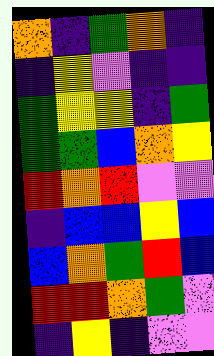[["orange", "indigo", "green", "orange", "indigo"], ["indigo", "yellow", "violet", "indigo", "indigo"], ["green", "yellow", "yellow", "indigo", "green"], ["green", "green", "blue", "orange", "yellow"], ["red", "orange", "red", "violet", "violet"], ["indigo", "blue", "blue", "yellow", "blue"], ["blue", "orange", "green", "red", "blue"], ["red", "red", "orange", "green", "violet"], ["indigo", "yellow", "indigo", "violet", "violet"]]